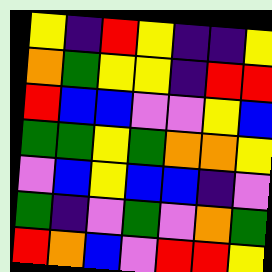[["yellow", "indigo", "red", "yellow", "indigo", "indigo", "yellow"], ["orange", "green", "yellow", "yellow", "indigo", "red", "red"], ["red", "blue", "blue", "violet", "violet", "yellow", "blue"], ["green", "green", "yellow", "green", "orange", "orange", "yellow"], ["violet", "blue", "yellow", "blue", "blue", "indigo", "violet"], ["green", "indigo", "violet", "green", "violet", "orange", "green"], ["red", "orange", "blue", "violet", "red", "red", "yellow"]]